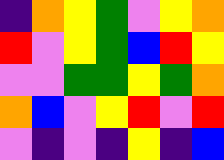[["indigo", "orange", "yellow", "green", "violet", "yellow", "orange"], ["red", "violet", "yellow", "green", "blue", "red", "yellow"], ["violet", "violet", "green", "green", "yellow", "green", "orange"], ["orange", "blue", "violet", "yellow", "red", "violet", "red"], ["violet", "indigo", "violet", "indigo", "yellow", "indigo", "blue"]]